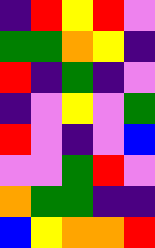[["indigo", "red", "yellow", "red", "violet"], ["green", "green", "orange", "yellow", "indigo"], ["red", "indigo", "green", "indigo", "violet"], ["indigo", "violet", "yellow", "violet", "green"], ["red", "violet", "indigo", "violet", "blue"], ["violet", "violet", "green", "red", "violet"], ["orange", "green", "green", "indigo", "indigo"], ["blue", "yellow", "orange", "orange", "red"]]